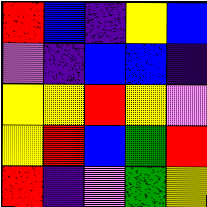[["red", "blue", "indigo", "yellow", "blue"], ["violet", "indigo", "blue", "blue", "indigo"], ["yellow", "yellow", "red", "yellow", "violet"], ["yellow", "red", "blue", "green", "red"], ["red", "indigo", "violet", "green", "yellow"]]